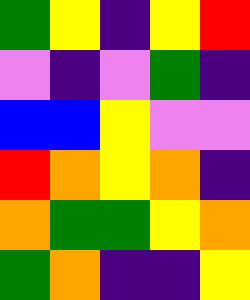[["green", "yellow", "indigo", "yellow", "red"], ["violet", "indigo", "violet", "green", "indigo"], ["blue", "blue", "yellow", "violet", "violet"], ["red", "orange", "yellow", "orange", "indigo"], ["orange", "green", "green", "yellow", "orange"], ["green", "orange", "indigo", "indigo", "yellow"]]